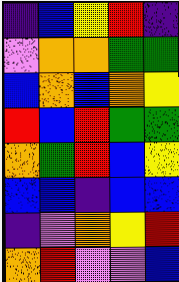[["indigo", "blue", "yellow", "red", "indigo"], ["violet", "orange", "orange", "green", "green"], ["blue", "orange", "blue", "orange", "yellow"], ["red", "blue", "red", "green", "green"], ["orange", "green", "red", "blue", "yellow"], ["blue", "blue", "indigo", "blue", "blue"], ["indigo", "violet", "orange", "yellow", "red"], ["orange", "red", "violet", "violet", "blue"]]